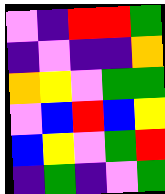[["violet", "indigo", "red", "red", "green"], ["indigo", "violet", "indigo", "indigo", "orange"], ["orange", "yellow", "violet", "green", "green"], ["violet", "blue", "red", "blue", "yellow"], ["blue", "yellow", "violet", "green", "red"], ["indigo", "green", "indigo", "violet", "green"]]